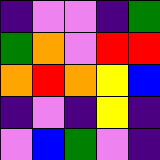[["indigo", "violet", "violet", "indigo", "green"], ["green", "orange", "violet", "red", "red"], ["orange", "red", "orange", "yellow", "blue"], ["indigo", "violet", "indigo", "yellow", "indigo"], ["violet", "blue", "green", "violet", "indigo"]]